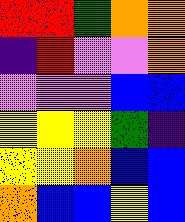[["red", "red", "green", "orange", "orange"], ["indigo", "red", "violet", "violet", "orange"], ["violet", "violet", "violet", "blue", "blue"], ["yellow", "yellow", "yellow", "green", "indigo"], ["yellow", "yellow", "orange", "blue", "blue"], ["orange", "blue", "blue", "yellow", "blue"]]